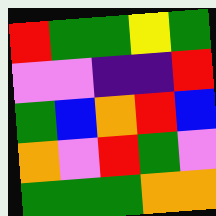[["red", "green", "green", "yellow", "green"], ["violet", "violet", "indigo", "indigo", "red"], ["green", "blue", "orange", "red", "blue"], ["orange", "violet", "red", "green", "violet"], ["green", "green", "green", "orange", "orange"]]